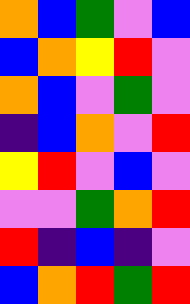[["orange", "blue", "green", "violet", "blue"], ["blue", "orange", "yellow", "red", "violet"], ["orange", "blue", "violet", "green", "violet"], ["indigo", "blue", "orange", "violet", "red"], ["yellow", "red", "violet", "blue", "violet"], ["violet", "violet", "green", "orange", "red"], ["red", "indigo", "blue", "indigo", "violet"], ["blue", "orange", "red", "green", "red"]]